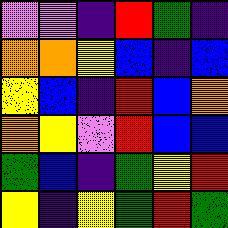[["violet", "violet", "indigo", "red", "green", "indigo"], ["orange", "orange", "yellow", "blue", "indigo", "blue"], ["yellow", "blue", "indigo", "red", "blue", "orange"], ["orange", "yellow", "violet", "red", "blue", "blue"], ["green", "blue", "indigo", "green", "yellow", "red"], ["yellow", "indigo", "yellow", "green", "red", "green"]]